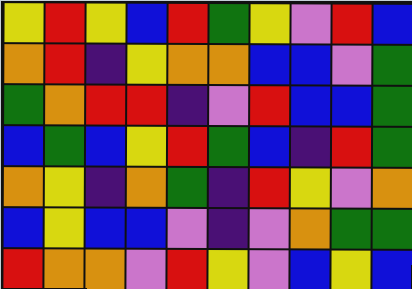[["yellow", "red", "yellow", "blue", "red", "green", "yellow", "violet", "red", "blue"], ["orange", "red", "indigo", "yellow", "orange", "orange", "blue", "blue", "violet", "green"], ["green", "orange", "red", "red", "indigo", "violet", "red", "blue", "blue", "green"], ["blue", "green", "blue", "yellow", "red", "green", "blue", "indigo", "red", "green"], ["orange", "yellow", "indigo", "orange", "green", "indigo", "red", "yellow", "violet", "orange"], ["blue", "yellow", "blue", "blue", "violet", "indigo", "violet", "orange", "green", "green"], ["red", "orange", "orange", "violet", "red", "yellow", "violet", "blue", "yellow", "blue"]]